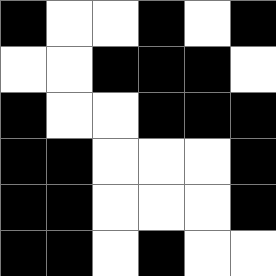[["black", "white", "white", "black", "white", "black"], ["white", "white", "black", "black", "black", "white"], ["black", "white", "white", "black", "black", "black"], ["black", "black", "white", "white", "white", "black"], ["black", "black", "white", "white", "white", "black"], ["black", "black", "white", "black", "white", "white"]]